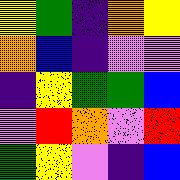[["yellow", "green", "indigo", "orange", "yellow"], ["orange", "blue", "indigo", "violet", "violet"], ["indigo", "yellow", "green", "green", "blue"], ["violet", "red", "orange", "violet", "red"], ["green", "yellow", "violet", "indigo", "blue"]]